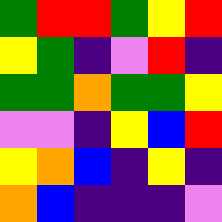[["green", "red", "red", "green", "yellow", "red"], ["yellow", "green", "indigo", "violet", "red", "indigo"], ["green", "green", "orange", "green", "green", "yellow"], ["violet", "violet", "indigo", "yellow", "blue", "red"], ["yellow", "orange", "blue", "indigo", "yellow", "indigo"], ["orange", "blue", "indigo", "indigo", "indigo", "violet"]]